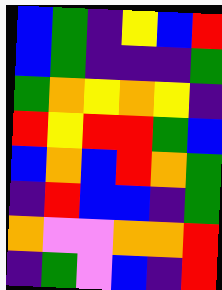[["blue", "green", "indigo", "yellow", "blue", "red"], ["blue", "green", "indigo", "indigo", "indigo", "green"], ["green", "orange", "yellow", "orange", "yellow", "indigo"], ["red", "yellow", "red", "red", "green", "blue"], ["blue", "orange", "blue", "red", "orange", "green"], ["indigo", "red", "blue", "blue", "indigo", "green"], ["orange", "violet", "violet", "orange", "orange", "red"], ["indigo", "green", "violet", "blue", "indigo", "red"]]